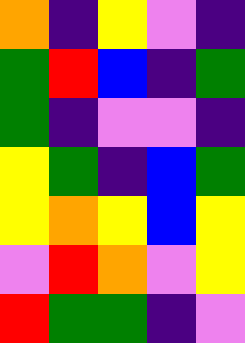[["orange", "indigo", "yellow", "violet", "indigo"], ["green", "red", "blue", "indigo", "green"], ["green", "indigo", "violet", "violet", "indigo"], ["yellow", "green", "indigo", "blue", "green"], ["yellow", "orange", "yellow", "blue", "yellow"], ["violet", "red", "orange", "violet", "yellow"], ["red", "green", "green", "indigo", "violet"]]